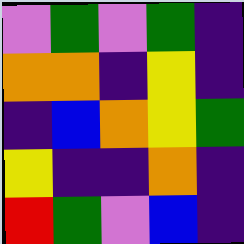[["violet", "green", "violet", "green", "indigo"], ["orange", "orange", "indigo", "yellow", "indigo"], ["indigo", "blue", "orange", "yellow", "green"], ["yellow", "indigo", "indigo", "orange", "indigo"], ["red", "green", "violet", "blue", "indigo"]]